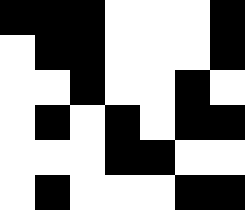[["black", "black", "black", "white", "white", "white", "black"], ["white", "black", "black", "white", "white", "white", "black"], ["white", "white", "black", "white", "white", "black", "white"], ["white", "black", "white", "black", "white", "black", "black"], ["white", "white", "white", "black", "black", "white", "white"], ["white", "black", "white", "white", "white", "black", "black"]]